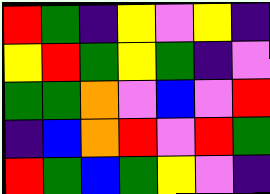[["red", "green", "indigo", "yellow", "violet", "yellow", "indigo"], ["yellow", "red", "green", "yellow", "green", "indigo", "violet"], ["green", "green", "orange", "violet", "blue", "violet", "red"], ["indigo", "blue", "orange", "red", "violet", "red", "green"], ["red", "green", "blue", "green", "yellow", "violet", "indigo"]]